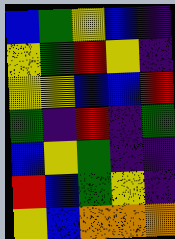[["blue", "green", "yellow", "blue", "indigo"], ["yellow", "green", "red", "yellow", "indigo"], ["yellow", "yellow", "blue", "blue", "red"], ["green", "indigo", "red", "indigo", "green"], ["blue", "yellow", "green", "indigo", "indigo"], ["red", "blue", "green", "yellow", "indigo"], ["yellow", "blue", "orange", "orange", "orange"]]